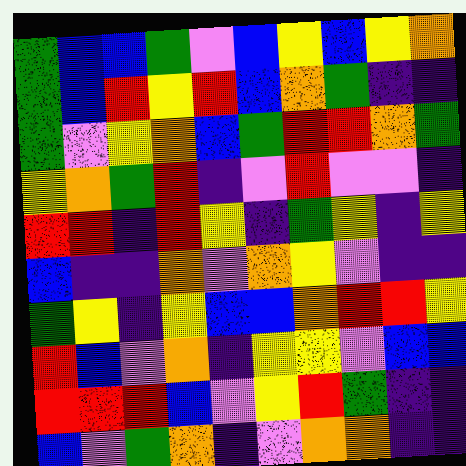[["green", "blue", "blue", "green", "violet", "blue", "yellow", "blue", "yellow", "orange"], ["green", "blue", "red", "yellow", "red", "blue", "orange", "green", "indigo", "indigo"], ["green", "violet", "yellow", "orange", "blue", "green", "red", "red", "orange", "green"], ["yellow", "orange", "green", "red", "indigo", "violet", "red", "violet", "violet", "indigo"], ["red", "red", "indigo", "red", "yellow", "indigo", "green", "yellow", "indigo", "yellow"], ["blue", "indigo", "indigo", "orange", "violet", "orange", "yellow", "violet", "indigo", "indigo"], ["green", "yellow", "indigo", "yellow", "blue", "blue", "orange", "red", "red", "yellow"], ["red", "blue", "violet", "orange", "indigo", "yellow", "yellow", "violet", "blue", "blue"], ["red", "red", "red", "blue", "violet", "yellow", "red", "green", "indigo", "indigo"], ["blue", "violet", "green", "orange", "indigo", "violet", "orange", "orange", "indigo", "indigo"]]